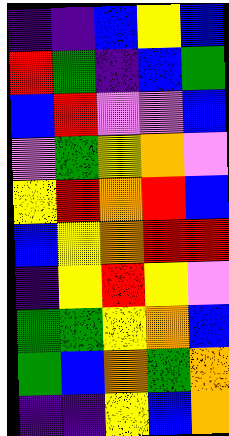[["indigo", "indigo", "blue", "yellow", "blue"], ["red", "green", "indigo", "blue", "green"], ["blue", "red", "violet", "violet", "blue"], ["violet", "green", "yellow", "orange", "violet"], ["yellow", "red", "orange", "red", "blue"], ["blue", "yellow", "orange", "red", "red"], ["indigo", "yellow", "red", "yellow", "violet"], ["green", "green", "yellow", "orange", "blue"], ["green", "blue", "orange", "green", "orange"], ["indigo", "indigo", "yellow", "blue", "orange"]]